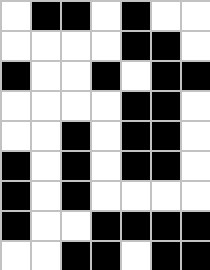[["white", "black", "black", "white", "black", "white", "white"], ["white", "white", "white", "white", "black", "black", "white"], ["black", "white", "white", "black", "white", "black", "black"], ["white", "white", "white", "white", "black", "black", "white"], ["white", "white", "black", "white", "black", "black", "white"], ["black", "white", "black", "white", "black", "black", "white"], ["black", "white", "black", "white", "white", "white", "white"], ["black", "white", "white", "black", "black", "black", "black"], ["white", "white", "black", "black", "white", "black", "black"]]